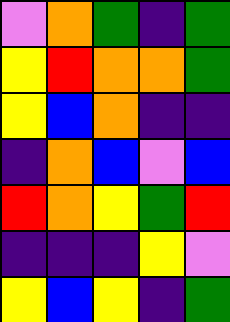[["violet", "orange", "green", "indigo", "green"], ["yellow", "red", "orange", "orange", "green"], ["yellow", "blue", "orange", "indigo", "indigo"], ["indigo", "orange", "blue", "violet", "blue"], ["red", "orange", "yellow", "green", "red"], ["indigo", "indigo", "indigo", "yellow", "violet"], ["yellow", "blue", "yellow", "indigo", "green"]]